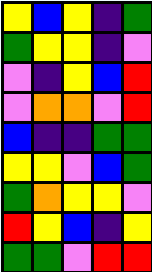[["yellow", "blue", "yellow", "indigo", "green"], ["green", "yellow", "yellow", "indigo", "violet"], ["violet", "indigo", "yellow", "blue", "red"], ["violet", "orange", "orange", "violet", "red"], ["blue", "indigo", "indigo", "green", "green"], ["yellow", "yellow", "violet", "blue", "green"], ["green", "orange", "yellow", "yellow", "violet"], ["red", "yellow", "blue", "indigo", "yellow"], ["green", "green", "violet", "red", "red"]]